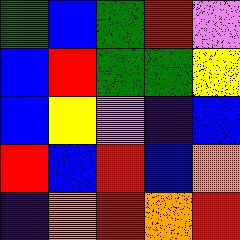[["green", "blue", "green", "red", "violet"], ["blue", "red", "green", "green", "yellow"], ["blue", "yellow", "violet", "indigo", "blue"], ["red", "blue", "red", "blue", "orange"], ["indigo", "orange", "red", "orange", "red"]]